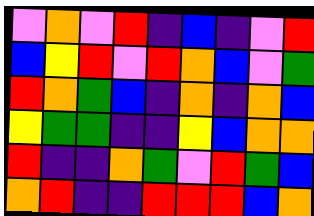[["violet", "orange", "violet", "red", "indigo", "blue", "indigo", "violet", "red"], ["blue", "yellow", "red", "violet", "red", "orange", "blue", "violet", "green"], ["red", "orange", "green", "blue", "indigo", "orange", "indigo", "orange", "blue"], ["yellow", "green", "green", "indigo", "indigo", "yellow", "blue", "orange", "orange"], ["red", "indigo", "indigo", "orange", "green", "violet", "red", "green", "blue"], ["orange", "red", "indigo", "indigo", "red", "red", "red", "blue", "orange"]]